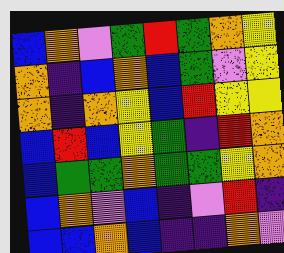[["blue", "orange", "violet", "green", "red", "green", "orange", "yellow"], ["orange", "indigo", "blue", "orange", "blue", "green", "violet", "yellow"], ["orange", "indigo", "orange", "yellow", "blue", "red", "yellow", "yellow"], ["blue", "red", "blue", "yellow", "green", "indigo", "red", "orange"], ["blue", "green", "green", "orange", "green", "green", "yellow", "orange"], ["blue", "orange", "violet", "blue", "indigo", "violet", "red", "indigo"], ["blue", "blue", "orange", "blue", "indigo", "indigo", "orange", "violet"]]